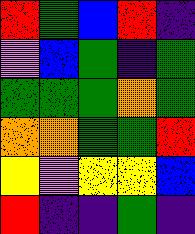[["red", "green", "blue", "red", "indigo"], ["violet", "blue", "green", "indigo", "green"], ["green", "green", "green", "orange", "green"], ["orange", "orange", "green", "green", "red"], ["yellow", "violet", "yellow", "yellow", "blue"], ["red", "indigo", "indigo", "green", "indigo"]]